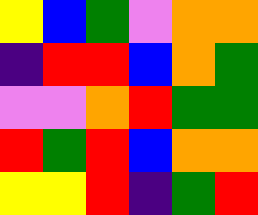[["yellow", "blue", "green", "violet", "orange", "orange"], ["indigo", "red", "red", "blue", "orange", "green"], ["violet", "violet", "orange", "red", "green", "green"], ["red", "green", "red", "blue", "orange", "orange"], ["yellow", "yellow", "red", "indigo", "green", "red"]]